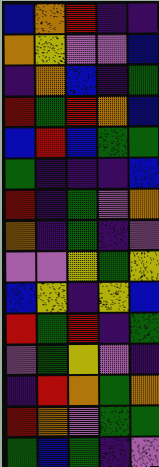[["blue", "orange", "red", "indigo", "indigo"], ["orange", "yellow", "violet", "violet", "blue"], ["indigo", "orange", "blue", "indigo", "green"], ["red", "green", "red", "orange", "blue"], ["blue", "red", "blue", "green", "green"], ["green", "indigo", "indigo", "indigo", "blue"], ["red", "indigo", "green", "violet", "orange"], ["orange", "indigo", "green", "indigo", "violet"], ["violet", "violet", "yellow", "green", "yellow"], ["blue", "yellow", "indigo", "yellow", "blue"], ["red", "green", "red", "indigo", "green"], ["violet", "green", "yellow", "violet", "indigo"], ["indigo", "red", "orange", "green", "orange"], ["red", "orange", "violet", "green", "green"], ["green", "blue", "green", "indigo", "violet"]]